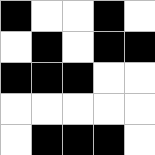[["black", "white", "white", "black", "white"], ["white", "black", "white", "black", "black"], ["black", "black", "black", "white", "white"], ["white", "white", "white", "white", "white"], ["white", "black", "black", "black", "white"]]